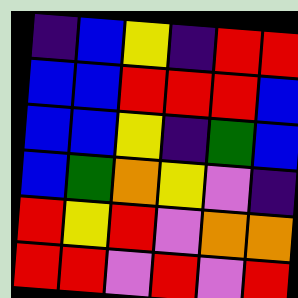[["indigo", "blue", "yellow", "indigo", "red", "red"], ["blue", "blue", "red", "red", "red", "blue"], ["blue", "blue", "yellow", "indigo", "green", "blue"], ["blue", "green", "orange", "yellow", "violet", "indigo"], ["red", "yellow", "red", "violet", "orange", "orange"], ["red", "red", "violet", "red", "violet", "red"]]